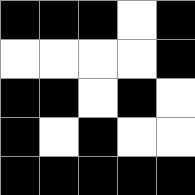[["black", "black", "black", "white", "black"], ["white", "white", "white", "white", "black"], ["black", "black", "white", "black", "white"], ["black", "white", "black", "white", "white"], ["black", "black", "black", "black", "black"]]